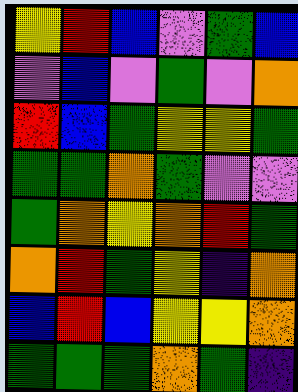[["yellow", "red", "blue", "violet", "green", "blue"], ["violet", "blue", "violet", "green", "violet", "orange"], ["red", "blue", "green", "yellow", "yellow", "green"], ["green", "green", "orange", "green", "violet", "violet"], ["green", "orange", "yellow", "orange", "red", "green"], ["orange", "red", "green", "yellow", "indigo", "orange"], ["blue", "red", "blue", "yellow", "yellow", "orange"], ["green", "green", "green", "orange", "green", "indigo"]]